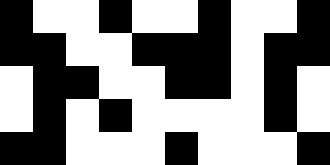[["black", "white", "white", "black", "white", "white", "black", "white", "white", "black"], ["black", "black", "white", "white", "black", "black", "black", "white", "black", "black"], ["white", "black", "black", "white", "white", "black", "black", "white", "black", "white"], ["white", "black", "white", "black", "white", "white", "white", "white", "black", "white"], ["black", "black", "white", "white", "white", "black", "white", "white", "white", "black"]]